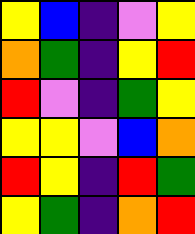[["yellow", "blue", "indigo", "violet", "yellow"], ["orange", "green", "indigo", "yellow", "red"], ["red", "violet", "indigo", "green", "yellow"], ["yellow", "yellow", "violet", "blue", "orange"], ["red", "yellow", "indigo", "red", "green"], ["yellow", "green", "indigo", "orange", "red"]]